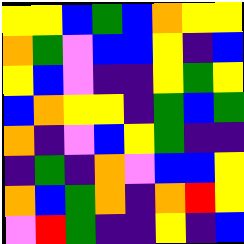[["yellow", "yellow", "blue", "green", "blue", "orange", "yellow", "yellow"], ["orange", "green", "violet", "blue", "blue", "yellow", "indigo", "blue"], ["yellow", "blue", "violet", "indigo", "indigo", "yellow", "green", "yellow"], ["blue", "orange", "yellow", "yellow", "indigo", "green", "blue", "green"], ["orange", "indigo", "violet", "blue", "yellow", "green", "indigo", "indigo"], ["indigo", "green", "indigo", "orange", "violet", "blue", "blue", "yellow"], ["orange", "blue", "green", "orange", "indigo", "orange", "red", "yellow"], ["violet", "red", "green", "indigo", "indigo", "yellow", "indigo", "blue"]]